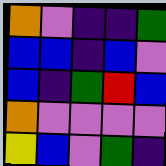[["orange", "violet", "indigo", "indigo", "green"], ["blue", "blue", "indigo", "blue", "violet"], ["blue", "indigo", "green", "red", "blue"], ["orange", "violet", "violet", "violet", "violet"], ["yellow", "blue", "violet", "green", "indigo"]]